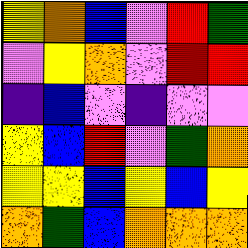[["yellow", "orange", "blue", "violet", "red", "green"], ["violet", "yellow", "orange", "violet", "red", "red"], ["indigo", "blue", "violet", "indigo", "violet", "violet"], ["yellow", "blue", "red", "violet", "green", "orange"], ["yellow", "yellow", "blue", "yellow", "blue", "yellow"], ["orange", "green", "blue", "orange", "orange", "orange"]]